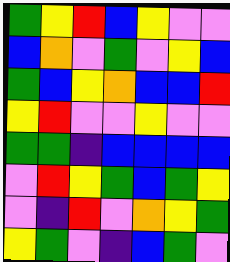[["green", "yellow", "red", "blue", "yellow", "violet", "violet"], ["blue", "orange", "violet", "green", "violet", "yellow", "blue"], ["green", "blue", "yellow", "orange", "blue", "blue", "red"], ["yellow", "red", "violet", "violet", "yellow", "violet", "violet"], ["green", "green", "indigo", "blue", "blue", "blue", "blue"], ["violet", "red", "yellow", "green", "blue", "green", "yellow"], ["violet", "indigo", "red", "violet", "orange", "yellow", "green"], ["yellow", "green", "violet", "indigo", "blue", "green", "violet"]]